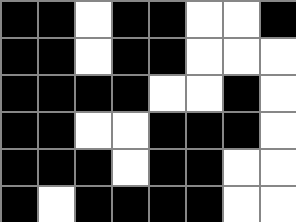[["black", "black", "white", "black", "black", "white", "white", "black"], ["black", "black", "white", "black", "black", "white", "white", "white"], ["black", "black", "black", "black", "white", "white", "black", "white"], ["black", "black", "white", "white", "black", "black", "black", "white"], ["black", "black", "black", "white", "black", "black", "white", "white"], ["black", "white", "black", "black", "black", "black", "white", "white"]]